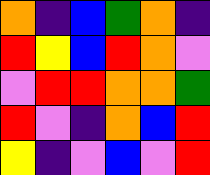[["orange", "indigo", "blue", "green", "orange", "indigo"], ["red", "yellow", "blue", "red", "orange", "violet"], ["violet", "red", "red", "orange", "orange", "green"], ["red", "violet", "indigo", "orange", "blue", "red"], ["yellow", "indigo", "violet", "blue", "violet", "red"]]